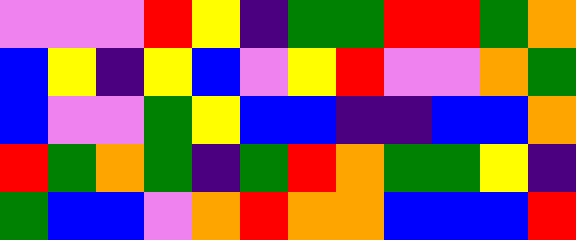[["violet", "violet", "violet", "red", "yellow", "indigo", "green", "green", "red", "red", "green", "orange"], ["blue", "yellow", "indigo", "yellow", "blue", "violet", "yellow", "red", "violet", "violet", "orange", "green"], ["blue", "violet", "violet", "green", "yellow", "blue", "blue", "indigo", "indigo", "blue", "blue", "orange"], ["red", "green", "orange", "green", "indigo", "green", "red", "orange", "green", "green", "yellow", "indigo"], ["green", "blue", "blue", "violet", "orange", "red", "orange", "orange", "blue", "blue", "blue", "red"]]